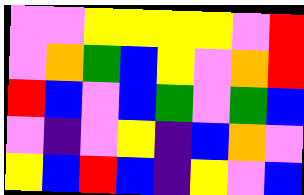[["violet", "violet", "yellow", "yellow", "yellow", "yellow", "violet", "red"], ["violet", "orange", "green", "blue", "yellow", "violet", "orange", "red"], ["red", "blue", "violet", "blue", "green", "violet", "green", "blue"], ["violet", "indigo", "violet", "yellow", "indigo", "blue", "orange", "violet"], ["yellow", "blue", "red", "blue", "indigo", "yellow", "violet", "blue"]]